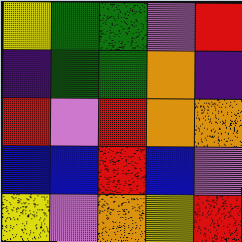[["yellow", "green", "green", "violet", "red"], ["indigo", "green", "green", "orange", "indigo"], ["red", "violet", "red", "orange", "orange"], ["blue", "blue", "red", "blue", "violet"], ["yellow", "violet", "orange", "yellow", "red"]]